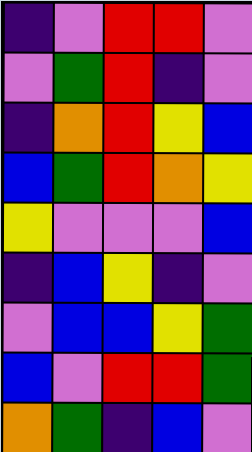[["indigo", "violet", "red", "red", "violet"], ["violet", "green", "red", "indigo", "violet"], ["indigo", "orange", "red", "yellow", "blue"], ["blue", "green", "red", "orange", "yellow"], ["yellow", "violet", "violet", "violet", "blue"], ["indigo", "blue", "yellow", "indigo", "violet"], ["violet", "blue", "blue", "yellow", "green"], ["blue", "violet", "red", "red", "green"], ["orange", "green", "indigo", "blue", "violet"]]